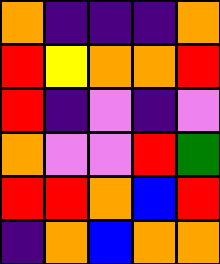[["orange", "indigo", "indigo", "indigo", "orange"], ["red", "yellow", "orange", "orange", "red"], ["red", "indigo", "violet", "indigo", "violet"], ["orange", "violet", "violet", "red", "green"], ["red", "red", "orange", "blue", "red"], ["indigo", "orange", "blue", "orange", "orange"]]